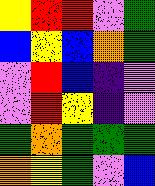[["yellow", "red", "red", "violet", "green"], ["blue", "yellow", "blue", "orange", "green"], ["violet", "red", "blue", "indigo", "violet"], ["violet", "red", "yellow", "indigo", "violet"], ["green", "orange", "green", "green", "green"], ["orange", "yellow", "green", "violet", "blue"]]